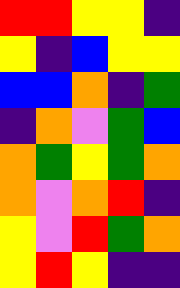[["red", "red", "yellow", "yellow", "indigo"], ["yellow", "indigo", "blue", "yellow", "yellow"], ["blue", "blue", "orange", "indigo", "green"], ["indigo", "orange", "violet", "green", "blue"], ["orange", "green", "yellow", "green", "orange"], ["orange", "violet", "orange", "red", "indigo"], ["yellow", "violet", "red", "green", "orange"], ["yellow", "red", "yellow", "indigo", "indigo"]]